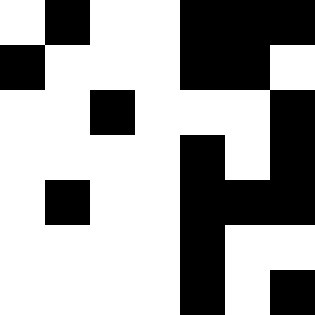[["white", "black", "white", "white", "black", "black", "black"], ["black", "white", "white", "white", "black", "black", "white"], ["white", "white", "black", "white", "white", "white", "black"], ["white", "white", "white", "white", "black", "white", "black"], ["white", "black", "white", "white", "black", "black", "black"], ["white", "white", "white", "white", "black", "white", "white"], ["white", "white", "white", "white", "black", "white", "black"]]